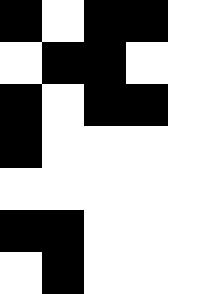[["black", "white", "black", "black", "white"], ["white", "black", "black", "white", "white"], ["black", "white", "black", "black", "white"], ["black", "white", "white", "white", "white"], ["white", "white", "white", "white", "white"], ["black", "black", "white", "white", "white"], ["white", "black", "white", "white", "white"]]